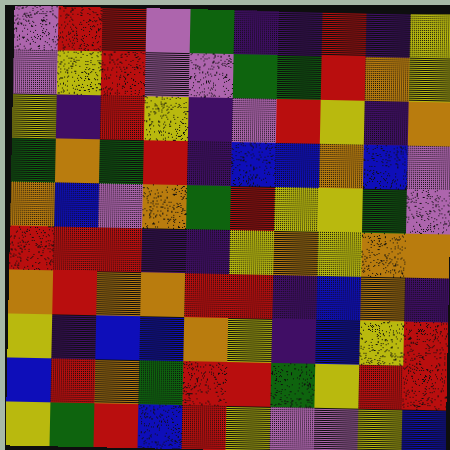[["violet", "red", "red", "violet", "green", "indigo", "indigo", "red", "indigo", "yellow"], ["violet", "yellow", "red", "violet", "violet", "green", "green", "red", "orange", "yellow"], ["yellow", "indigo", "red", "yellow", "indigo", "violet", "red", "yellow", "indigo", "orange"], ["green", "orange", "green", "red", "indigo", "blue", "blue", "orange", "blue", "violet"], ["orange", "blue", "violet", "orange", "green", "red", "yellow", "yellow", "green", "violet"], ["red", "red", "red", "indigo", "indigo", "yellow", "orange", "yellow", "orange", "orange"], ["orange", "red", "orange", "orange", "red", "red", "indigo", "blue", "orange", "indigo"], ["yellow", "indigo", "blue", "blue", "orange", "yellow", "indigo", "blue", "yellow", "red"], ["blue", "red", "orange", "green", "red", "red", "green", "yellow", "red", "red"], ["yellow", "green", "red", "blue", "red", "yellow", "violet", "violet", "yellow", "blue"]]